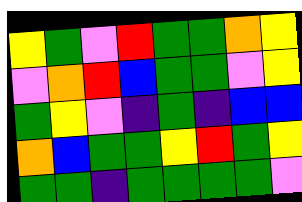[["yellow", "green", "violet", "red", "green", "green", "orange", "yellow"], ["violet", "orange", "red", "blue", "green", "green", "violet", "yellow"], ["green", "yellow", "violet", "indigo", "green", "indigo", "blue", "blue"], ["orange", "blue", "green", "green", "yellow", "red", "green", "yellow"], ["green", "green", "indigo", "green", "green", "green", "green", "violet"]]